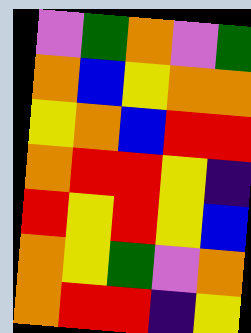[["violet", "green", "orange", "violet", "green"], ["orange", "blue", "yellow", "orange", "orange"], ["yellow", "orange", "blue", "red", "red"], ["orange", "red", "red", "yellow", "indigo"], ["red", "yellow", "red", "yellow", "blue"], ["orange", "yellow", "green", "violet", "orange"], ["orange", "red", "red", "indigo", "yellow"]]